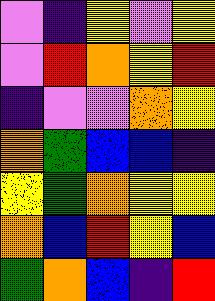[["violet", "indigo", "yellow", "violet", "yellow"], ["violet", "red", "orange", "yellow", "red"], ["indigo", "violet", "violet", "orange", "yellow"], ["orange", "green", "blue", "blue", "indigo"], ["yellow", "green", "orange", "yellow", "yellow"], ["orange", "blue", "red", "yellow", "blue"], ["green", "orange", "blue", "indigo", "red"]]